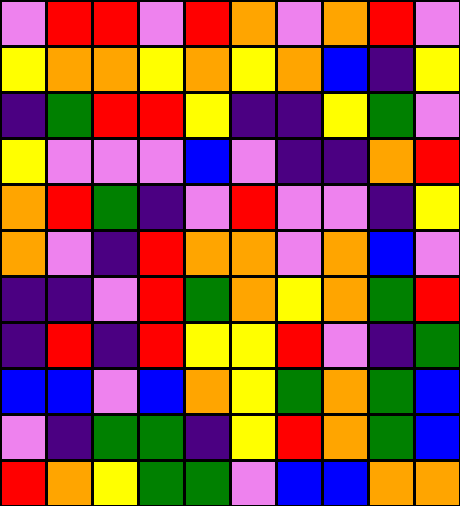[["violet", "red", "red", "violet", "red", "orange", "violet", "orange", "red", "violet"], ["yellow", "orange", "orange", "yellow", "orange", "yellow", "orange", "blue", "indigo", "yellow"], ["indigo", "green", "red", "red", "yellow", "indigo", "indigo", "yellow", "green", "violet"], ["yellow", "violet", "violet", "violet", "blue", "violet", "indigo", "indigo", "orange", "red"], ["orange", "red", "green", "indigo", "violet", "red", "violet", "violet", "indigo", "yellow"], ["orange", "violet", "indigo", "red", "orange", "orange", "violet", "orange", "blue", "violet"], ["indigo", "indigo", "violet", "red", "green", "orange", "yellow", "orange", "green", "red"], ["indigo", "red", "indigo", "red", "yellow", "yellow", "red", "violet", "indigo", "green"], ["blue", "blue", "violet", "blue", "orange", "yellow", "green", "orange", "green", "blue"], ["violet", "indigo", "green", "green", "indigo", "yellow", "red", "orange", "green", "blue"], ["red", "orange", "yellow", "green", "green", "violet", "blue", "blue", "orange", "orange"]]